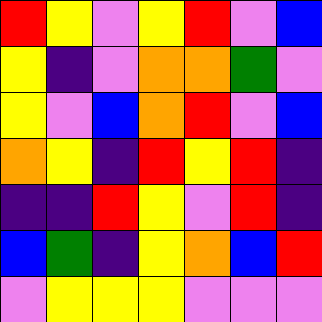[["red", "yellow", "violet", "yellow", "red", "violet", "blue"], ["yellow", "indigo", "violet", "orange", "orange", "green", "violet"], ["yellow", "violet", "blue", "orange", "red", "violet", "blue"], ["orange", "yellow", "indigo", "red", "yellow", "red", "indigo"], ["indigo", "indigo", "red", "yellow", "violet", "red", "indigo"], ["blue", "green", "indigo", "yellow", "orange", "blue", "red"], ["violet", "yellow", "yellow", "yellow", "violet", "violet", "violet"]]